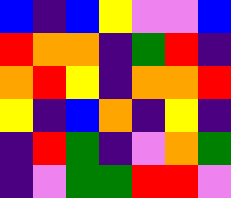[["blue", "indigo", "blue", "yellow", "violet", "violet", "blue"], ["red", "orange", "orange", "indigo", "green", "red", "indigo"], ["orange", "red", "yellow", "indigo", "orange", "orange", "red"], ["yellow", "indigo", "blue", "orange", "indigo", "yellow", "indigo"], ["indigo", "red", "green", "indigo", "violet", "orange", "green"], ["indigo", "violet", "green", "green", "red", "red", "violet"]]